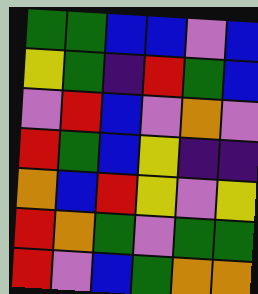[["green", "green", "blue", "blue", "violet", "blue"], ["yellow", "green", "indigo", "red", "green", "blue"], ["violet", "red", "blue", "violet", "orange", "violet"], ["red", "green", "blue", "yellow", "indigo", "indigo"], ["orange", "blue", "red", "yellow", "violet", "yellow"], ["red", "orange", "green", "violet", "green", "green"], ["red", "violet", "blue", "green", "orange", "orange"]]